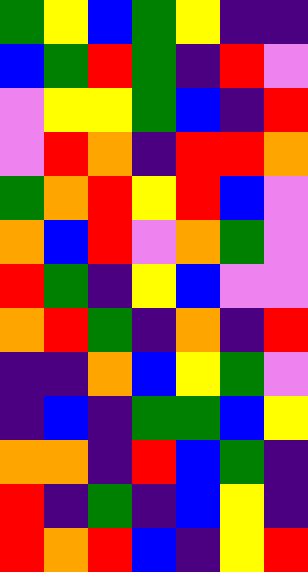[["green", "yellow", "blue", "green", "yellow", "indigo", "indigo"], ["blue", "green", "red", "green", "indigo", "red", "violet"], ["violet", "yellow", "yellow", "green", "blue", "indigo", "red"], ["violet", "red", "orange", "indigo", "red", "red", "orange"], ["green", "orange", "red", "yellow", "red", "blue", "violet"], ["orange", "blue", "red", "violet", "orange", "green", "violet"], ["red", "green", "indigo", "yellow", "blue", "violet", "violet"], ["orange", "red", "green", "indigo", "orange", "indigo", "red"], ["indigo", "indigo", "orange", "blue", "yellow", "green", "violet"], ["indigo", "blue", "indigo", "green", "green", "blue", "yellow"], ["orange", "orange", "indigo", "red", "blue", "green", "indigo"], ["red", "indigo", "green", "indigo", "blue", "yellow", "indigo"], ["red", "orange", "red", "blue", "indigo", "yellow", "red"]]